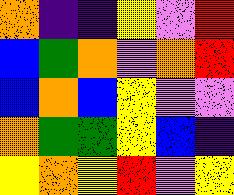[["orange", "indigo", "indigo", "yellow", "violet", "red"], ["blue", "green", "orange", "violet", "orange", "red"], ["blue", "orange", "blue", "yellow", "violet", "violet"], ["orange", "green", "green", "yellow", "blue", "indigo"], ["yellow", "orange", "yellow", "red", "violet", "yellow"]]